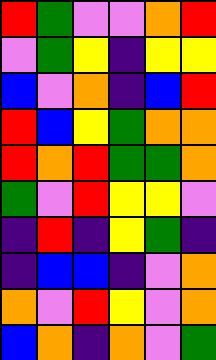[["red", "green", "violet", "violet", "orange", "red"], ["violet", "green", "yellow", "indigo", "yellow", "yellow"], ["blue", "violet", "orange", "indigo", "blue", "red"], ["red", "blue", "yellow", "green", "orange", "orange"], ["red", "orange", "red", "green", "green", "orange"], ["green", "violet", "red", "yellow", "yellow", "violet"], ["indigo", "red", "indigo", "yellow", "green", "indigo"], ["indigo", "blue", "blue", "indigo", "violet", "orange"], ["orange", "violet", "red", "yellow", "violet", "orange"], ["blue", "orange", "indigo", "orange", "violet", "green"]]